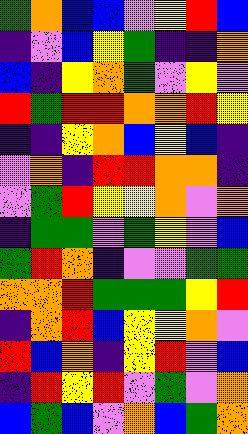[["green", "orange", "blue", "blue", "violet", "yellow", "red", "blue"], ["indigo", "violet", "blue", "yellow", "green", "indigo", "indigo", "orange"], ["blue", "indigo", "yellow", "orange", "green", "violet", "yellow", "violet"], ["red", "green", "red", "red", "orange", "orange", "red", "yellow"], ["indigo", "indigo", "yellow", "orange", "blue", "yellow", "blue", "indigo"], ["violet", "orange", "indigo", "red", "red", "orange", "orange", "indigo"], ["violet", "green", "red", "yellow", "yellow", "orange", "violet", "orange"], ["indigo", "green", "green", "violet", "green", "yellow", "violet", "blue"], ["green", "red", "orange", "indigo", "violet", "violet", "green", "green"], ["orange", "orange", "red", "green", "green", "green", "yellow", "red"], ["indigo", "orange", "red", "blue", "yellow", "yellow", "orange", "violet"], ["red", "blue", "orange", "indigo", "yellow", "red", "violet", "blue"], ["indigo", "red", "yellow", "red", "violet", "green", "violet", "orange"], ["blue", "green", "blue", "violet", "orange", "blue", "green", "orange"]]